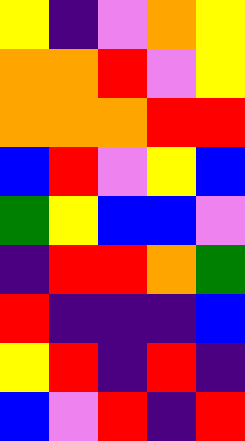[["yellow", "indigo", "violet", "orange", "yellow"], ["orange", "orange", "red", "violet", "yellow"], ["orange", "orange", "orange", "red", "red"], ["blue", "red", "violet", "yellow", "blue"], ["green", "yellow", "blue", "blue", "violet"], ["indigo", "red", "red", "orange", "green"], ["red", "indigo", "indigo", "indigo", "blue"], ["yellow", "red", "indigo", "red", "indigo"], ["blue", "violet", "red", "indigo", "red"]]